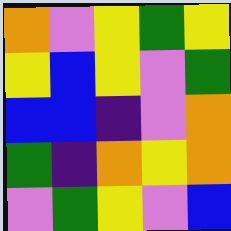[["orange", "violet", "yellow", "green", "yellow"], ["yellow", "blue", "yellow", "violet", "green"], ["blue", "blue", "indigo", "violet", "orange"], ["green", "indigo", "orange", "yellow", "orange"], ["violet", "green", "yellow", "violet", "blue"]]